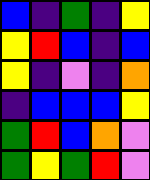[["blue", "indigo", "green", "indigo", "yellow"], ["yellow", "red", "blue", "indigo", "blue"], ["yellow", "indigo", "violet", "indigo", "orange"], ["indigo", "blue", "blue", "blue", "yellow"], ["green", "red", "blue", "orange", "violet"], ["green", "yellow", "green", "red", "violet"]]